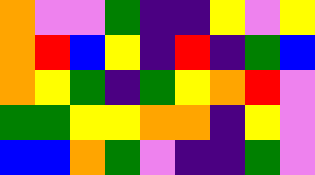[["orange", "violet", "violet", "green", "indigo", "indigo", "yellow", "violet", "yellow"], ["orange", "red", "blue", "yellow", "indigo", "red", "indigo", "green", "blue"], ["orange", "yellow", "green", "indigo", "green", "yellow", "orange", "red", "violet"], ["green", "green", "yellow", "yellow", "orange", "orange", "indigo", "yellow", "violet"], ["blue", "blue", "orange", "green", "violet", "indigo", "indigo", "green", "violet"]]